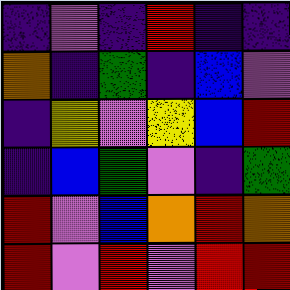[["indigo", "violet", "indigo", "red", "indigo", "indigo"], ["orange", "indigo", "green", "indigo", "blue", "violet"], ["indigo", "yellow", "violet", "yellow", "blue", "red"], ["indigo", "blue", "green", "violet", "indigo", "green"], ["red", "violet", "blue", "orange", "red", "orange"], ["red", "violet", "red", "violet", "red", "red"]]